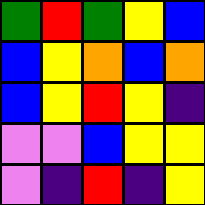[["green", "red", "green", "yellow", "blue"], ["blue", "yellow", "orange", "blue", "orange"], ["blue", "yellow", "red", "yellow", "indigo"], ["violet", "violet", "blue", "yellow", "yellow"], ["violet", "indigo", "red", "indigo", "yellow"]]